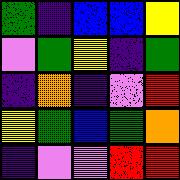[["green", "indigo", "blue", "blue", "yellow"], ["violet", "green", "yellow", "indigo", "green"], ["indigo", "orange", "indigo", "violet", "red"], ["yellow", "green", "blue", "green", "orange"], ["indigo", "violet", "violet", "red", "red"]]